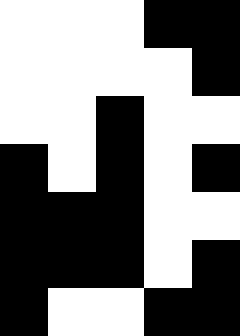[["white", "white", "white", "black", "black"], ["white", "white", "white", "white", "black"], ["white", "white", "black", "white", "white"], ["black", "white", "black", "white", "black"], ["black", "black", "black", "white", "white"], ["black", "black", "black", "white", "black"], ["black", "white", "white", "black", "black"]]